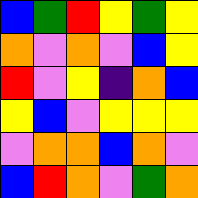[["blue", "green", "red", "yellow", "green", "yellow"], ["orange", "violet", "orange", "violet", "blue", "yellow"], ["red", "violet", "yellow", "indigo", "orange", "blue"], ["yellow", "blue", "violet", "yellow", "yellow", "yellow"], ["violet", "orange", "orange", "blue", "orange", "violet"], ["blue", "red", "orange", "violet", "green", "orange"]]